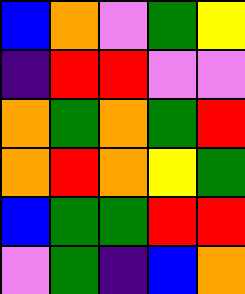[["blue", "orange", "violet", "green", "yellow"], ["indigo", "red", "red", "violet", "violet"], ["orange", "green", "orange", "green", "red"], ["orange", "red", "orange", "yellow", "green"], ["blue", "green", "green", "red", "red"], ["violet", "green", "indigo", "blue", "orange"]]